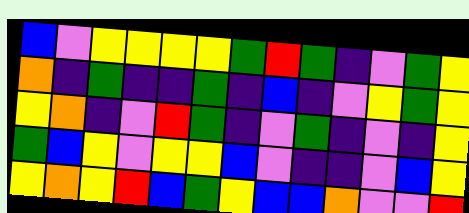[["blue", "violet", "yellow", "yellow", "yellow", "yellow", "green", "red", "green", "indigo", "violet", "green", "yellow"], ["orange", "indigo", "green", "indigo", "indigo", "green", "indigo", "blue", "indigo", "violet", "yellow", "green", "yellow"], ["yellow", "orange", "indigo", "violet", "red", "green", "indigo", "violet", "green", "indigo", "violet", "indigo", "yellow"], ["green", "blue", "yellow", "violet", "yellow", "yellow", "blue", "violet", "indigo", "indigo", "violet", "blue", "yellow"], ["yellow", "orange", "yellow", "red", "blue", "green", "yellow", "blue", "blue", "orange", "violet", "violet", "red"]]